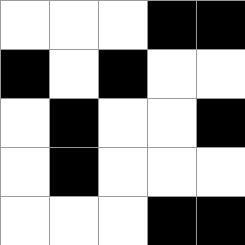[["white", "white", "white", "black", "black"], ["black", "white", "black", "white", "white"], ["white", "black", "white", "white", "black"], ["white", "black", "white", "white", "white"], ["white", "white", "white", "black", "black"]]